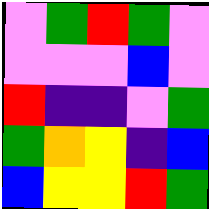[["violet", "green", "red", "green", "violet"], ["violet", "violet", "violet", "blue", "violet"], ["red", "indigo", "indigo", "violet", "green"], ["green", "orange", "yellow", "indigo", "blue"], ["blue", "yellow", "yellow", "red", "green"]]